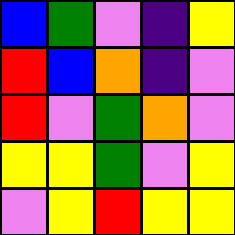[["blue", "green", "violet", "indigo", "yellow"], ["red", "blue", "orange", "indigo", "violet"], ["red", "violet", "green", "orange", "violet"], ["yellow", "yellow", "green", "violet", "yellow"], ["violet", "yellow", "red", "yellow", "yellow"]]